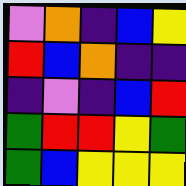[["violet", "orange", "indigo", "blue", "yellow"], ["red", "blue", "orange", "indigo", "indigo"], ["indigo", "violet", "indigo", "blue", "red"], ["green", "red", "red", "yellow", "green"], ["green", "blue", "yellow", "yellow", "yellow"]]